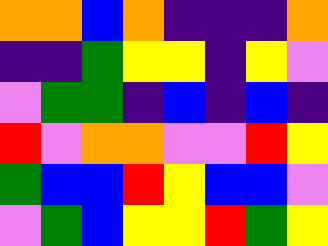[["orange", "orange", "blue", "orange", "indigo", "indigo", "indigo", "orange"], ["indigo", "indigo", "green", "yellow", "yellow", "indigo", "yellow", "violet"], ["violet", "green", "green", "indigo", "blue", "indigo", "blue", "indigo"], ["red", "violet", "orange", "orange", "violet", "violet", "red", "yellow"], ["green", "blue", "blue", "red", "yellow", "blue", "blue", "violet"], ["violet", "green", "blue", "yellow", "yellow", "red", "green", "yellow"]]